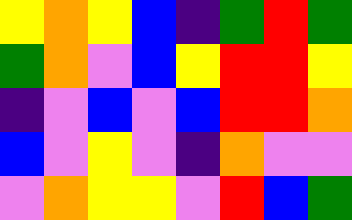[["yellow", "orange", "yellow", "blue", "indigo", "green", "red", "green"], ["green", "orange", "violet", "blue", "yellow", "red", "red", "yellow"], ["indigo", "violet", "blue", "violet", "blue", "red", "red", "orange"], ["blue", "violet", "yellow", "violet", "indigo", "orange", "violet", "violet"], ["violet", "orange", "yellow", "yellow", "violet", "red", "blue", "green"]]